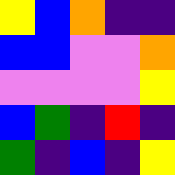[["yellow", "blue", "orange", "indigo", "indigo"], ["blue", "blue", "violet", "violet", "orange"], ["violet", "violet", "violet", "violet", "yellow"], ["blue", "green", "indigo", "red", "indigo"], ["green", "indigo", "blue", "indigo", "yellow"]]